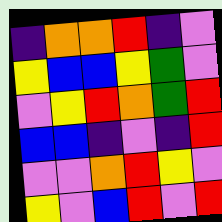[["indigo", "orange", "orange", "red", "indigo", "violet"], ["yellow", "blue", "blue", "yellow", "green", "violet"], ["violet", "yellow", "red", "orange", "green", "red"], ["blue", "blue", "indigo", "violet", "indigo", "red"], ["violet", "violet", "orange", "red", "yellow", "violet"], ["yellow", "violet", "blue", "red", "violet", "red"]]